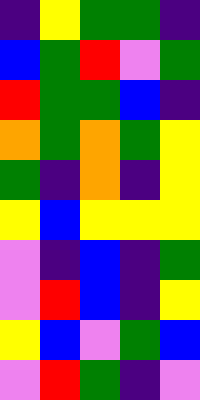[["indigo", "yellow", "green", "green", "indigo"], ["blue", "green", "red", "violet", "green"], ["red", "green", "green", "blue", "indigo"], ["orange", "green", "orange", "green", "yellow"], ["green", "indigo", "orange", "indigo", "yellow"], ["yellow", "blue", "yellow", "yellow", "yellow"], ["violet", "indigo", "blue", "indigo", "green"], ["violet", "red", "blue", "indigo", "yellow"], ["yellow", "blue", "violet", "green", "blue"], ["violet", "red", "green", "indigo", "violet"]]